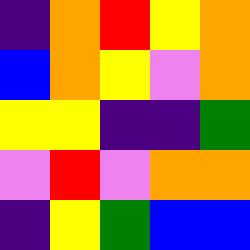[["indigo", "orange", "red", "yellow", "orange"], ["blue", "orange", "yellow", "violet", "orange"], ["yellow", "yellow", "indigo", "indigo", "green"], ["violet", "red", "violet", "orange", "orange"], ["indigo", "yellow", "green", "blue", "blue"]]